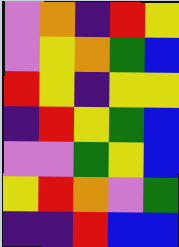[["violet", "orange", "indigo", "red", "yellow"], ["violet", "yellow", "orange", "green", "blue"], ["red", "yellow", "indigo", "yellow", "yellow"], ["indigo", "red", "yellow", "green", "blue"], ["violet", "violet", "green", "yellow", "blue"], ["yellow", "red", "orange", "violet", "green"], ["indigo", "indigo", "red", "blue", "blue"]]